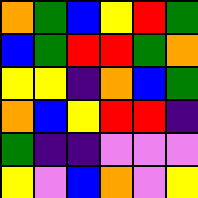[["orange", "green", "blue", "yellow", "red", "green"], ["blue", "green", "red", "red", "green", "orange"], ["yellow", "yellow", "indigo", "orange", "blue", "green"], ["orange", "blue", "yellow", "red", "red", "indigo"], ["green", "indigo", "indigo", "violet", "violet", "violet"], ["yellow", "violet", "blue", "orange", "violet", "yellow"]]